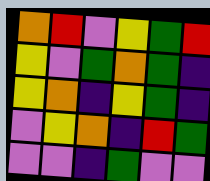[["orange", "red", "violet", "yellow", "green", "red"], ["yellow", "violet", "green", "orange", "green", "indigo"], ["yellow", "orange", "indigo", "yellow", "green", "indigo"], ["violet", "yellow", "orange", "indigo", "red", "green"], ["violet", "violet", "indigo", "green", "violet", "violet"]]